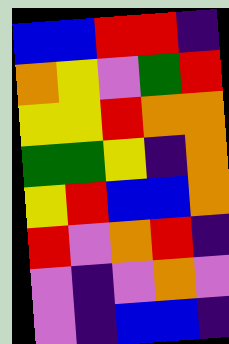[["blue", "blue", "red", "red", "indigo"], ["orange", "yellow", "violet", "green", "red"], ["yellow", "yellow", "red", "orange", "orange"], ["green", "green", "yellow", "indigo", "orange"], ["yellow", "red", "blue", "blue", "orange"], ["red", "violet", "orange", "red", "indigo"], ["violet", "indigo", "violet", "orange", "violet"], ["violet", "indigo", "blue", "blue", "indigo"]]